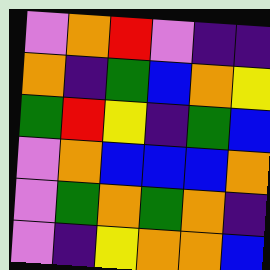[["violet", "orange", "red", "violet", "indigo", "indigo"], ["orange", "indigo", "green", "blue", "orange", "yellow"], ["green", "red", "yellow", "indigo", "green", "blue"], ["violet", "orange", "blue", "blue", "blue", "orange"], ["violet", "green", "orange", "green", "orange", "indigo"], ["violet", "indigo", "yellow", "orange", "orange", "blue"]]